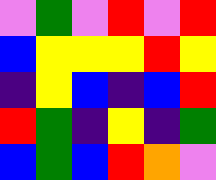[["violet", "green", "violet", "red", "violet", "red"], ["blue", "yellow", "yellow", "yellow", "red", "yellow"], ["indigo", "yellow", "blue", "indigo", "blue", "red"], ["red", "green", "indigo", "yellow", "indigo", "green"], ["blue", "green", "blue", "red", "orange", "violet"]]